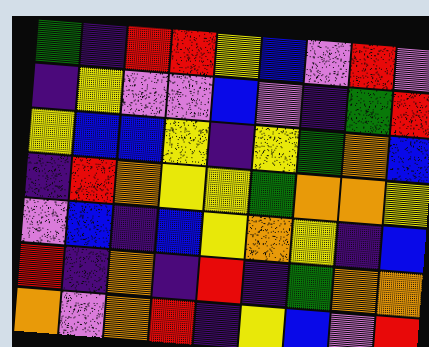[["green", "indigo", "red", "red", "yellow", "blue", "violet", "red", "violet"], ["indigo", "yellow", "violet", "violet", "blue", "violet", "indigo", "green", "red"], ["yellow", "blue", "blue", "yellow", "indigo", "yellow", "green", "orange", "blue"], ["indigo", "red", "orange", "yellow", "yellow", "green", "orange", "orange", "yellow"], ["violet", "blue", "indigo", "blue", "yellow", "orange", "yellow", "indigo", "blue"], ["red", "indigo", "orange", "indigo", "red", "indigo", "green", "orange", "orange"], ["orange", "violet", "orange", "red", "indigo", "yellow", "blue", "violet", "red"]]